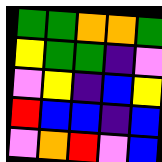[["green", "green", "orange", "orange", "green"], ["yellow", "green", "green", "indigo", "violet"], ["violet", "yellow", "indigo", "blue", "yellow"], ["red", "blue", "blue", "indigo", "blue"], ["violet", "orange", "red", "violet", "blue"]]